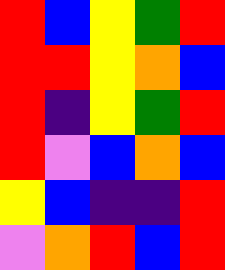[["red", "blue", "yellow", "green", "red"], ["red", "red", "yellow", "orange", "blue"], ["red", "indigo", "yellow", "green", "red"], ["red", "violet", "blue", "orange", "blue"], ["yellow", "blue", "indigo", "indigo", "red"], ["violet", "orange", "red", "blue", "red"]]